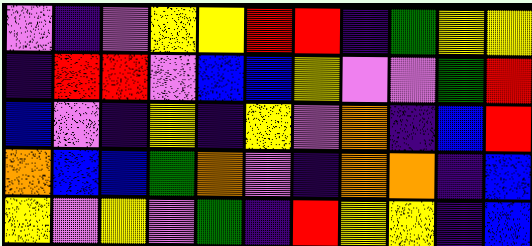[["violet", "indigo", "violet", "yellow", "yellow", "red", "red", "indigo", "green", "yellow", "yellow"], ["indigo", "red", "red", "violet", "blue", "blue", "yellow", "violet", "violet", "green", "red"], ["blue", "violet", "indigo", "yellow", "indigo", "yellow", "violet", "orange", "indigo", "blue", "red"], ["orange", "blue", "blue", "green", "orange", "violet", "indigo", "orange", "orange", "indigo", "blue"], ["yellow", "violet", "yellow", "violet", "green", "indigo", "red", "yellow", "yellow", "indigo", "blue"]]